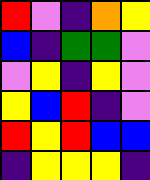[["red", "violet", "indigo", "orange", "yellow"], ["blue", "indigo", "green", "green", "violet"], ["violet", "yellow", "indigo", "yellow", "violet"], ["yellow", "blue", "red", "indigo", "violet"], ["red", "yellow", "red", "blue", "blue"], ["indigo", "yellow", "yellow", "yellow", "indigo"]]